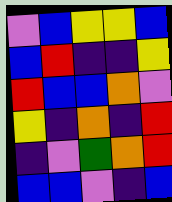[["violet", "blue", "yellow", "yellow", "blue"], ["blue", "red", "indigo", "indigo", "yellow"], ["red", "blue", "blue", "orange", "violet"], ["yellow", "indigo", "orange", "indigo", "red"], ["indigo", "violet", "green", "orange", "red"], ["blue", "blue", "violet", "indigo", "blue"]]